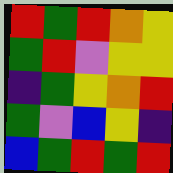[["red", "green", "red", "orange", "yellow"], ["green", "red", "violet", "yellow", "yellow"], ["indigo", "green", "yellow", "orange", "red"], ["green", "violet", "blue", "yellow", "indigo"], ["blue", "green", "red", "green", "red"]]